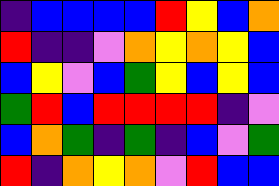[["indigo", "blue", "blue", "blue", "blue", "red", "yellow", "blue", "orange"], ["red", "indigo", "indigo", "violet", "orange", "yellow", "orange", "yellow", "blue"], ["blue", "yellow", "violet", "blue", "green", "yellow", "blue", "yellow", "blue"], ["green", "red", "blue", "red", "red", "red", "red", "indigo", "violet"], ["blue", "orange", "green", "indigo", "green", "indigo", "blue", "violet", "green"], ["red", "indigo", "orange", "yellow", "orange", "violet", "red", "blue", "blue"]]